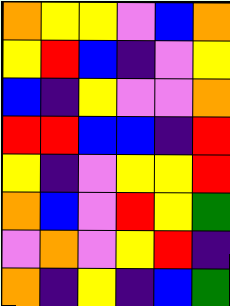[["orange", "yellow", "yellow", "violet", "blue", "orange"], ["yellow", "red", "blue", "indigo", "violet", "yellow"], ["blue", "indigo", "yellow", "violet", "violet", "orange"], ["red", "red", "blue", "blue", "indigo", "red"], ["yellow", "indigo", "violet", "yellow", "yellow", "red"], ["orange", "blue", "violet", "red", "yellow", "green"], ["violet", "orange", "violet", "yellow", "red", "indigo"], ["orange", "indigo", "yellow", "indigo", "blue", "green"]]